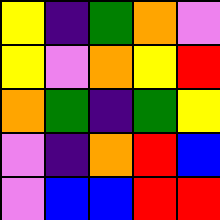[["yellow", "indigo", "green", "orange", "violet"], ["yellow", "violet", "orange", "yellow", "red"], ["orange", "green", "indigo", "green", "yellow"], ["violet", "indigo", "orange", "red", "blue"], ["violet", "blue", "blue", "red", "red"]]